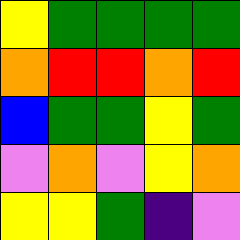[["yellow", "green", "green", "green", "green"], ["orange", "red", "red", "orange", "red"], ["blue", "green", "green", "yellow", "green"], ["violet", "orange", "violet", "yellow", "orange"], ["yellow", "yellow", "green", "indigo", "violet"]]